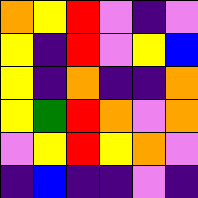[["orange", "yellow", "red", "violet", "indigo", "violet"], ["yellow", "indigo", "red", "violet", "yellow", "blue"], ["yellow", "indigo", "orange", "indigo", "indigo", "orange"], ["yellow", "green", "red", "orange", "violet", "orange"], ["violet", "yellow", "red", "yellow", "orange", "violet"], ["indigo", "blue", "indigo", "indigo", "violet", "indigo"]]